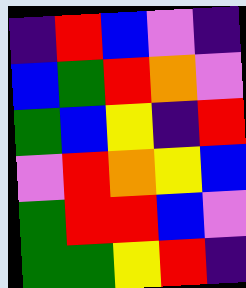[["indigo", "red", "blue", "violet", "indigo"], ["blue", "green", "red", "orange", "violet"], ["green", "blue", "yellow", "indigo", "red"], ["violet", "red", "orange", "yellow", "blue"], ["green", "red", "red", "blue", "violet"], ["green", "green", "yellow", "red", "indigo"]]